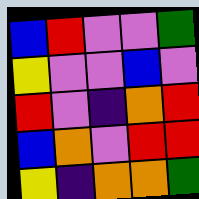[["blue", "red", "violet", "violet", "green"], ["yellow", "violet", "violet", "blue", "violet"], ["red", "violet", "indigo", "orange", "red"], ["blue", "orange", "violet", "red", "red"], ["yellow", "indigo", "orange", "orange", "green"]]